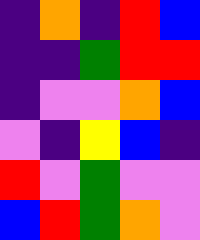[["indigo", "orange", "indigo", "red", "blue"], ["indigo", "indigo", "green", "red", "red"], ["indigo", "violet", "violet", "orange", "blue"], ["violet", "indigo", "yellow", "blue", "indigo"], ["red", "violet", "green", "violet", "violet"], ["blue", "red", "green", "orange", "violet"]]